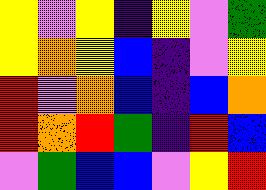[["yellow", "violet", "yellow", "indigo", "yellow", "violet", "green"], ["yellow", "orange", "yellow", "blue", "indigo", "violet", "yellow"], ["red", "violet", "orange", "blue", "indigo", "blue", "orange"], ["red", "orange", "red", "green", "indigo", "red", "blue"], ["violet", "green", "blue", "blue", "violet", "yellow", "red"]]